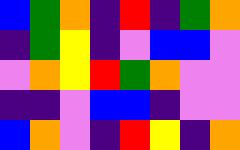[["blue", "green", "orange", "indigo", "red", "indigo", "green", "orange"], ["indigo", "green", "yellow", "indigo", "violet", "blue", "blue", "violet"], ["violet", "orange", "yellow", "red", "green", "orange", "violet", "violet"], ["indigo", "indigo", "violet", "blue", "blue", "indigo", "violet", "violet"], ["blue", "orange", "violet", "indigo", "red", "yellow", "indigo", "orange"]]